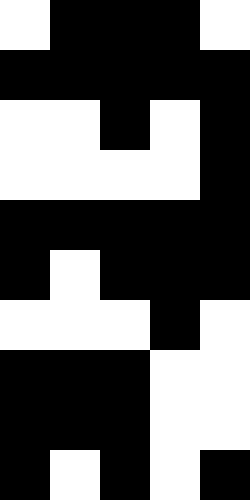[["white", "black", "black", "black", "white"], ["black", "black", "black", "black", "black"], ["white", "white", "black", "white", "black"], ["white", "white", "white", "white", "black"], ["black", "black", "black", "black", "black"], ["black", "white", "black", "black", "black"], ["white", "white", "white", "black", "white"], ["black", "black", "black", "white", "white"], ["black", "black", "black", "white", "white"], ["black", "white", "black", "white", "black"]]